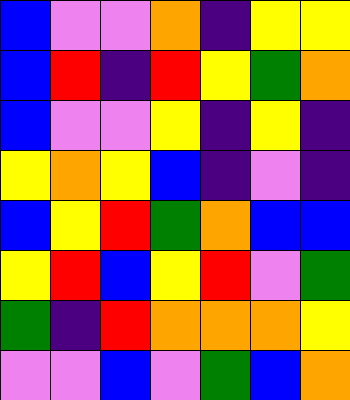[["blue", "violet", "violet", "orange", "indigo", "yellow", "yellow"], ["blue", "red", "indigo", "red", "yellow", "green", "orange"], ["blue", "violet", "violet", "yellow", "indigo", "yellow", "indigo"], ["yellow", "orange", "yellow", "blue", "indigo", "violet", "indigo"], ["blue", "yellow", "red", "green", "orange", "blue", "blue"], ["yellow", "red", "blue", "yellow", "red", "violet", "green"], ["green", "indigo", "red", "orange", "orange", "orange", "yellow"], ["violet", "violet", "blue", "violet", "green", "blue", "orange"]]